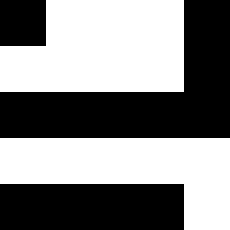[["black", "white", "white", "white", "black"], ["white", "white", "white", "white", "black"], ["black", "black", "black", "black", "black"], ["white", "white", "white", "white", "white"], ["black", "black", "black", "black", "white"]]